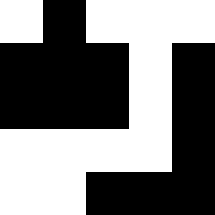[["white", "black", "white", "white", "white"], ["black", "black", "black", "white", "black"], ["black", "black", "black", "white", "black"], ["white", "white", "white", "white", "black"], ["white", "white", "black", "black", "black"]]